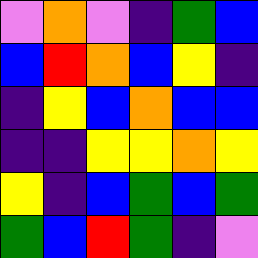[["violet", "orange", "violet", "indigo", "green", "blue"], ["blue", "red", "orange", "blue", "yellow", "indigo"], ["indigo", "yellow", "blue", "orange", "blue", "blue"], ["indigo", "indigo", "yellow", "yellow", "orange", "yellow"], ["yellow", "indigo", "blue", "green", "blue", "green"], ["green", "blue", "red", "green", "indigo", "violet"]]